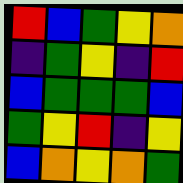[["red", "blue", "green", "yellow", "orange"], ["indigo", "green", "yellow", "indigo", "red"], ["blue", "green", "green", "green", "blue"], ["green", "yellow", "red", "indigo", "yellow"], ["blue", "orange", "yellow", "orange", "green"]]